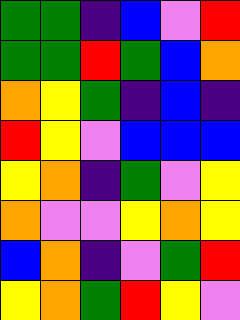[["green", "green", "indigo", "blue", "violet", "red"], ["green", "green", "red", "green", "blue", "orange"], ["orange", "yellow", "green", "indigo", "blue", "indigo"], ["red", "yellow", "violet", "blue", "blue", "blue"], ["yellow", "orange", "indigo", "green", "violet", "yellow"], ["orange", "violet", "violet", "yellow", "orange", "yellow"], ["blue", "orange", "indigo", "violet", "green", "red"], ["yellow", "orange", "green", "red", "yellow", "violet"]]